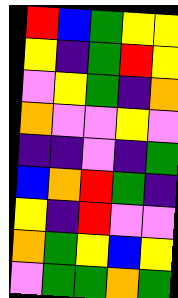[["red", "blue", "green", "yellow", "yellow"], ["yellow", "indigo", "green", "red", "yellow"], ["violet", "yellow", "green", "indigo", "orange"], ["orange", "violet", "violet", "yellow", "violet"], ["indigo", "indigo", "violet", "indigo", "green"], ["blue", "orange", "red", "green", "indigo"], ["yellow", "indigo", "red", "violet", "violet"], ["orange", "green", "yellow", "blue", "yellow"], ["violet", "green", "green", "orange", "green"]]